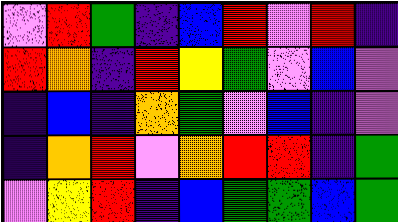[["violet", "red", "green", "indigo", "blue", "red", "violet", "red", "indigo"], ["red", "orange", "indigo", "red", "yellow", "green", "violet", "blue", "violet"], ["indigo", "blue", "indigo", "orange", "green", "violet", "blue", "indigo", "violet"], ["indigo", "orange", "red", "violet", "orange", "red", "red", "indigo", "green"], ["violet", "yellow", "red", "indigo", "blue", "green", "green", "blue", "green"]]